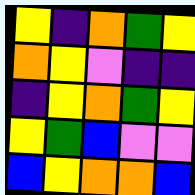[["yellow", "indigo", "orange", "green", "yellow"], ["orange", "yellow", "violet", "indigo", "indigo"], ["indigo", "yellow", "orange", "green", "yellow"], ["yellow", "green", "blue", "violet", "violet"], ["blue", "yellow", "orange", "orange", "blue"]]